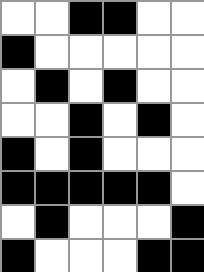[["white", "white", "black", "black", "white", "white"], ["black", "white", "white", "white", "white", "white"], ["white", "black", "white", "black", "white", "white"], ["white", "white", "black", "white", "black", "white"], ["black", "white", "black", "white", "white", "white"], ["black", "black", "black", "black", "black", "white"], ["white", "black", "white", "white", "white", "black"], ["black", "white", "white", "white", "black", "black"]]